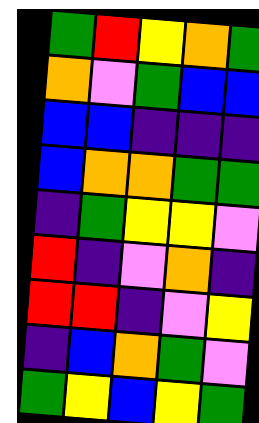[["green", "red", "yellow", "orange", "green"], ["orange", "violet", "green", "blue", "blue"], ["blue", "blue", "indigo", "indigo", "indigo"], ["blue", "orange", "orange", "green", "green"], ["indigo", "green", "yellow", "yellow", "violet"], ["red", "indigo", "violet", "orange", "indigo"], ["red", "red", "indigo", "violet", "yellow"], ["indigo", "blue", "orange", "green", "violet"], ["green", "yellow", "blue", "yellow", "green"]]